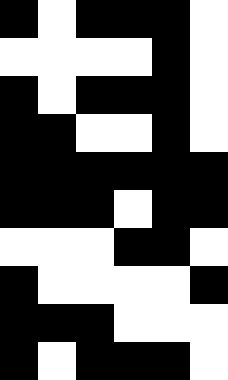[["black", "white", "black", "black", "black", "white"], ["white", "white", "white", "white", "black", "white"], ["black", "white", "black", "black", "black", "white"], ["black", "black", "white", "white", "black", "white"], ["black", "black", "black", "black", "black", "black"], ["black", "black", "black", "white", "black", "black"], ["white", "white", "white", "black", "black", "white"], ["black", "white", "white", "white", "white", "black"], ["black", "black", "black", "white", "white", "white"], ["black", "white", "black", "black", "black", "white"]]